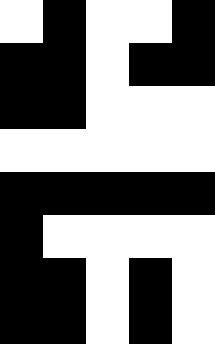[["white", "black", "white", "white", "black"], ["black", "black", "white", "black", "black"], ["black", "black", "white", "white", "white"], ["white", "white", "white", "white", "white"], ["black", "black", "black", "black", "black"], ["black", "white", "white", "white", "white"], ["black", "black", "white", "black", "white"], ["black", "black", "white", "black", "white"]]